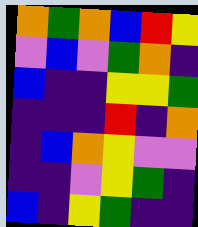[["orange", "green", "orange", "blue", "red", "yellow"], ["violet", "blue", "violet", "green", "orange", "indigo"], ["blue", "indigo", "indigo", "yellow", "yellow", "green"], ["indigo", "indigo", "indigo", "red", "indigo", "orange"], ["indigo", "blue", "orange", "yellow", "violet", "violet"], ["indigo", "indigo", "violet", "yellow", "green", "indigo"], ["blue", "indigo", "yellow", "green", "indigo", "indigo"]]